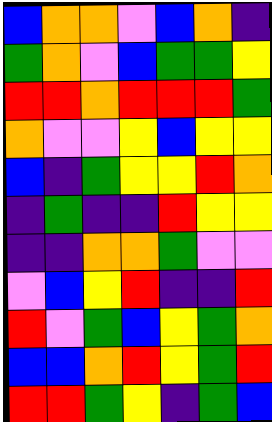[["blue", "orange", "orange", "violet", "blue", "orange", "indigo"], ["green", "orange", "violet", "blue", "green", "green", "yellow"], ["red", "red", "orange", "red", "red", "red", "green"], ["orange", "violet", "violet", "yellow", "blue", "yellow", "yellow"], ["blue", "indigo", "green", "yellow", "yellow", "red", "orange"], ["indigo", "green", "indigo", "indigo", "red", "yellow", "yellow"], ["indigo", "indigo", "orange", "orange", "green", "violet", "violet"], ["violet", "blue", "yellow", "red", "indigo", "indigo", "red"], ["red", "violet", "green", "blue", "yellow", "green", "orange"], ["blue", "blue", "orange", "red", "yellow", "green", "red"], ["red", "red", "green", "yellow", "indigo", "green", "blue"]]